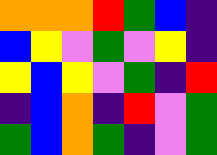[["orange", "orange", "orange", "red", "green", "blue", "indigo"], ["blue", "yellow", "violet", "green", "violet", "yellow", "indigo"], ["yellow", "blue", "yellow", "violet", "green", "indigo", "red"], ["indigo", "blue", "orange", "indigo", "red", "violet", "green"], ["green", "blue", "orange", "green", "indigo", "violet", "green"]]